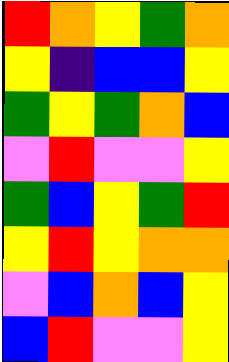[["red", "orange", "yellow", "green", "orange"], ["yellow", "indigo", "blue", "blue", "yellow"], ["green", "yellow", "green", "orange", "blue"], ["violet", "red", "violet", "violet", "yellow"], ["green", "blue", "yellow", "green", "red"], ["yellow", "red", "yellow", "orange", "orange"], ["violet", "blue", "orange", "blue", "yellow"], ["blue", "red", "violet", "violet", "yellow"]]